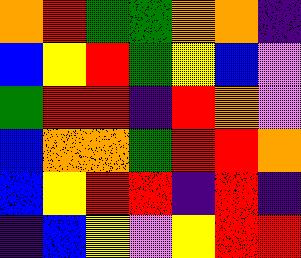[["orange", "red", "green", "green", "orange", "orange", "indigo"], ["blue", "yellow", "red", "green", "yellow", "blue", "violet"], ["green", "red", "red", "indigo", "red", "orange", "violet"], ["blue", "orange", "orange", "green", "red", "red", "orange"], ["blue", "yellow", "red", "red", "indigo", "red", "indigo"], ["indigo", "blue", "yellow", "violet", "yellow", "red", "red"]]